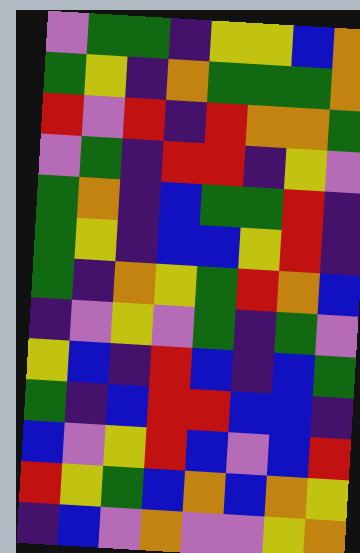[["violet", "green", "green", "indigo", "yellow", "yellow", "blue", "orange"], ["green", "yellow", "indigo", "orange", "green", "green", "green", "orange"], ["red", "violet", "red", "indigo", "red", "orange", "orange", "green"], ["violet", "green", "indigo", "red", "red", "indigo", "yellow", "violet"], ["green", "orange", "indigo", "blue", "green", "green", "red", "indigo"], ["green", "yellow", "indigo", "blue", "blue", "yellow", "red", "indigo"], ["green", "indigo", "orange", "yellow", "green", "red", "orange", "blue"], ["indigo", "violet", "yellow", "violet", "green", "indigo", "green", "violet"], ["yellow", "blue", "indigo", "red", "blue", "indigo", "blue", "green"], ["green", "indigo", "blue", "red", "red", "blue", "blue", "indigo"], ["blue", "violet", "yellow", "red", "blue", "violet", "blue", "red"], ["red", "yellow", "green", "blue", "orange", "blue", "orange", "yellow"], ["indigo", "blue", "violet", "orange", "violet", "violet", "yellow", "orange"]]